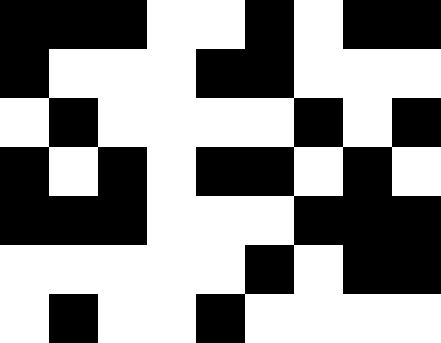[["black", "black", "black", "white", "white", "black", "white", "black", "black"], ["black", "white", "white", "white", "black", "black", "white", "white", "white"], ["white", "black", "white", "white", "white", "white", "black", "white", "black"], ["black", "white", "black", "white", "black", "black", "white", "black", "white"], ["black", "black", "black", "white", "white", "white", "black", "black", "black"], ["white", "white", "white", "white", "white", "black", "white", "black", "black"], ["white", "black", "white", "white", "black", "white", "white", "white", "white"]]